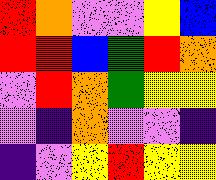[["red", "orange", "violet", "violet", "yellow", "blue"], ["red", "red", "blue", "green", "red", "orange"], ["violet", "red", "orange", "green", "yellow", "yellow"], ["violet", "indigo", "orange", "violet", "violet", "indigo"], ["indigo", "violet", "yellow", "red", "yellow", "yellow"]]